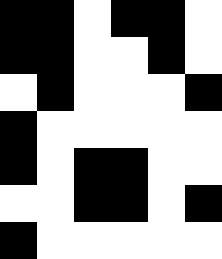[["black", "black", "white", "black", "black", "white"], ["black", "black", "white", "white", "black", "white"], ["white", "black", "white", "white", "white", "black"], ["black", "white", "white", "white", "white", "white"], ["black", "white", "black", "black", "white", "white"], ["white", "white", "black", "black", "white", "black"], ["black", "white", "white", "white", "white", "white"]]